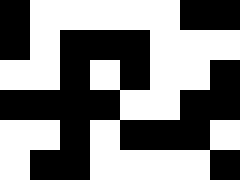[["black", "white", "white", "white", "white", "white", "black", "black"], ["black", "white", "black", "black", "black", "white", "white", "white"], ["white", "white", "black", "white", "black", "white", "white", "black"], ["black", "black", "black", "black", "white", "white", "black", "black"], ["white", "white", "black", "white", "black", "black", "black", "white"], ["white", "black", "black", "white", "white", "white", "white", "black"]]